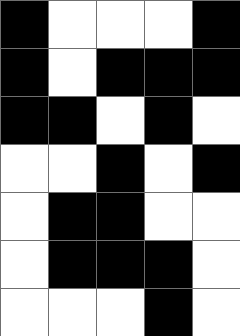[["black", "white", "white", "white", "black"], ["black", "white", "black", "black", "black"], ["black", "black", "white", "black", "white"], ["white", "white", "black", "white", "black"], ["white", "black", "black", "white", "white"], ["white", "black", "black", "black", "white"], ["white", "white", "white", "black", "white"]]